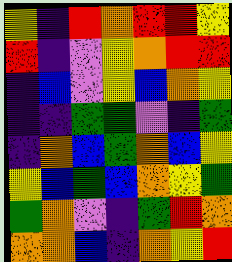[["yellow", "indigo", "red", "orange", "red", "red", "yellow"], ["red", "indigo", "violet", "yellow", "orange", "red", "red"], ["indigo", "blue", "violet", "yellow", "blue", "orange", "yellow"], ["indigo", "indigo", "green", "green", "violet", "indigo", "green"], ["indigo", "orange", "blue", "green", "orange", "blue", "yellow"], ["yellow", "blue", "green", "blue", "orange", "yellow", "green"], ["green", "orange", "violet", "indigo", "green", "red", "orange"], ["orange", "orange", "blue", "indigo", "orange", "yellow", "red"]]